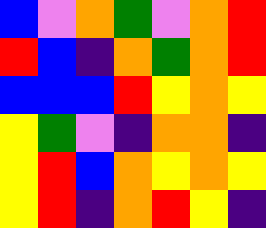[["blue", "violet", "orange", "green", "violet", "orange", "red"], ["red", "blue", "indigo", "orange", "green", "orange", "red"], ["blue", "blue", "blue", "red", "yellow", "orange", "yellow"], ["yellow", "green", "violet", "indigo", "orange", "orange", "indigo"], ["yellow", "red", "blue", "orange", "yellow", "orange", "yellow"], ["yellow", "red", "indigo", "orange", "red", "yellow", "indigo"]]